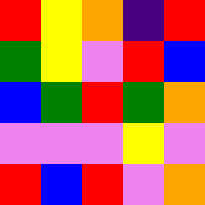[["red", "yellow", "orange", "indigo", "red"], ["green", "yellow", "violet", "red", "blue"], ["blue", "green", "red", "green", "orange"], ["violet", "violet", "violet", "yellow", "violet"], ["red", "blue", "red", "violet", "orange"]]